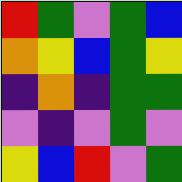[["red", "green", "violet", "green", "blue"], ["orange", "yellow", "blue", "green", "yellow"], ["indigo", "orange", "indigo", "green", "green"], ["violet", "indigo", "violet", "green", "violet"], ["yellow", "blue", "red", "violet", "green"]]